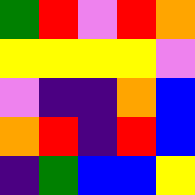[["green", "red", "violet", "red", "orange"], ["yellow", "yellow", "yellow", "yellow", "violet"], ["violet", "indigo", "indigo", "orange", "blue"], ["orange", "red", "indigo", "red", "blue"], ["indigo", "green", "blue", "blue", "yellow"]]